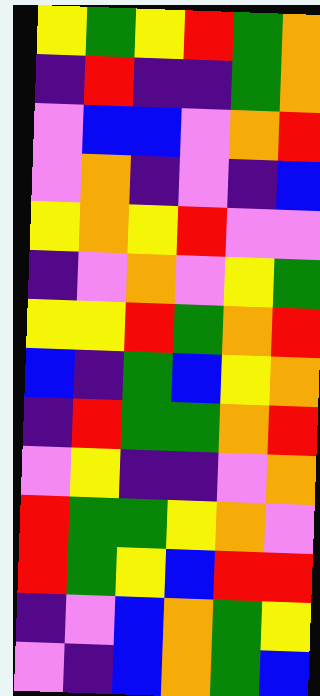[["yellow", "green", "yellow", "red", "green", "orange"], ["indigo", "red", "indigo", "indigo", "green", "orange"], ["violet", "blue", "blue", "violet", "orange", "red"], ["violet", "orange", "indigo", "violet", "indigo", "blue"], ["yellow", "orange", "yellow", "red", "violet", "violet"], ["indigo", "violet", "orange", "violet", "yellow", "green"], ["yellow", "yellow", "red", "green", "orange", "red"], ["blue", "indigo", "green", "blue", "yellow", "orange"], ["indigo", "red", "green", "green", "orange", "red"], ["violet", "yellow", "indigo", "indigo", "violet", "orange"], ["red", "green", "green", "yellow", "orange", "violet"], ["red", "green", "yellow", "blue", "red", "red"], ["indigo", "violet", "blue", "orange", "green", "yellow"], ["violet", "indigo", "blue", "orange", "green", "blue"]]